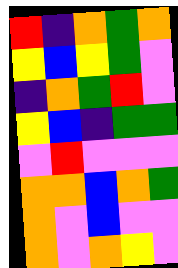[["red", "indigo", "orange", "green", "orange"], ["yellow", "blue", "yellow", "green", "violet"], ["indigo", "orange", "green", "red", "violet"], ["yellow", "blue", "indigo", "green", "green"], ["violet", "red", "violet", "violet", "violet"], ["orange", "orange", "blue", "orange", "green"], ["orange", "violet", "blue", "violet", "violet"], ["orange", "violet", "orange", "yellow", "violet"]]